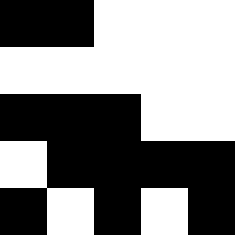[["black", "black", "white", "white", "white"], ["white", "white", "white", "white", "white"], ["black", "black", "black", "white", "white"], ["white", "black", "black", "black", "black"], ["black", "white", "black", "white", "black"]]